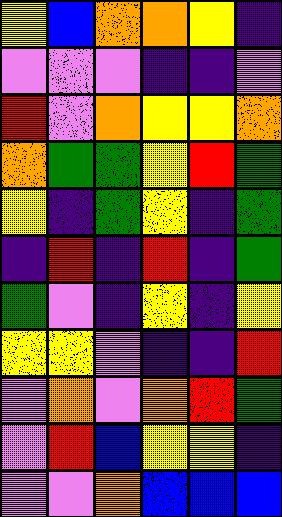[["yellow", "blue", "orange", "orange", "yellow", "indigo"], ["violet", "violet", "violet", "indigo", "indigo", "violet"], ["red", "violet", "orange", "yellow", "yellow", "orange"], ["orange", "green", "green", "yellow", "red", "green"], ["yellow", "indigo", "green", "yellow", "indigo", "green"], ["indigo", "red", "indigo", "red", "indigo", "green"], ["green", "violet", "indigo", "yellow", "indigo", "yellow"], ["yellow", "yellow", "violet", "indigo", "indigo", "red"], ["violet", "orange", "violet", "orange", "red", "green"], ["violet", "red", "blue", "yellow", "yellow", "indigo"], ["violet", "violet", "orange", "blue", "blue", "blue"]]